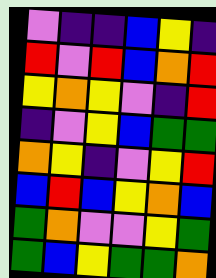[["violet", "indigo", "indigo", "blue", "yellow", "indigo"], ["red", "violet", "red", "blue", "orange", "red"], ["yellow", "orange", "yellow", "violet", "indigo", "red"], ["indigo", "violet", "yellow", "blue", "green", "green"], ["orange", "yellow", "indigo", "violet", "yellow", "red"], ["blue", "red", "blue", "yellow", "orange", "blue"], ["green", "orange", "violet", "violet", "yellow", "green"], ["green", "blue", "yellow", "green", "green", "orange"]]